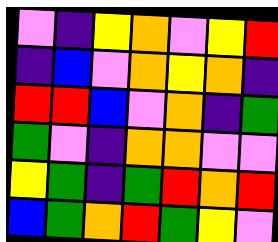[["violet", "indigo", "yellow", "orange", "violet", "yellow", "red"], ["indigo", "blue", "violet", "orange", "yellow", "orange", "indigo"], ["red", "red", "blue", "violet", "orange", "indigo", "green"], ["green", "violet", "indigo", "orange", "orange", "violet", "violet"], ["yellow", "green", "indigo", "green", "red", "orange", "red"], ["blue", "green", "orange", "red", "green", "yellow", "violet"]]